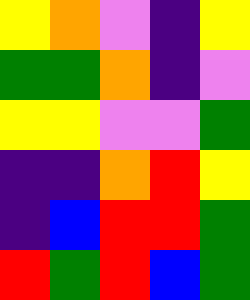[["yellow", "orange", "violet", "indigo", "yellow"], ["green", "green", "orange", "indigo", "violet"], ["yellow", "yellow", "violet", "violet", "green"], ["indigo", "indigo", "orange", "red", "yellow"], ["indigo", "blue", "red", "red", "green"], ["red", "green", "red", "blue", "green"]]